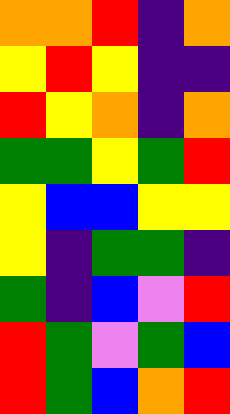[["orange", "orange", "red", "indigo", "orange"], ["yellow", "red", "yellow", "indigo", "indigo"], ["red", "yellow", "orange", "indigo", "orange"], ["green", "green", "yellow", "green", "red"], ["yellow", "blue", "blue", "yellow", "yellow"], ["yellow", "indigo", "green", "green", "indigo"], ["green", "indigo", "blue", "violet", "red"], ["red", "green", "violet", "green", "blue"], ["red", "green", "blue", "orange", "red"]]